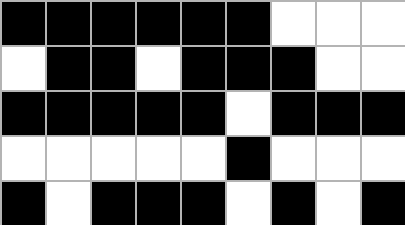[["black", "black", "black", "black", "black", "black", "white", "white", "white"], ["white", "black", "black", "white", "black", "black", "black", "white", "white"], ["black", "black", "black", "black", "black", "white", "black", "black", "black"], ["white", "white", "white", "white", "white", "black", "white", "white", "white"], ["black", "white", "black", "black", "black", "white", "black", "white", "black"]]